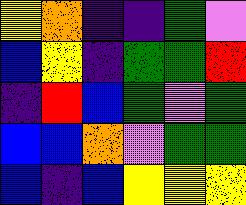[["yellow", "orange", "indigo", "indigo", "green", "violet"], ["blue", "yellow", "indigo", "green", "green", "red"], ["indigo", "red", "blue", "green", "violet", "green"], ["blue", "blue", "orange", "violet", "green", "green"], ["blue", "indigo", "blue", "yellow", "yellow", "yellow"]]